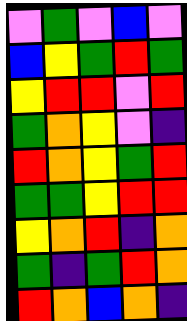[["violet", "green", "violet", "blue", "violet"], ["blue", "yellow", "green", "red", "green"], ["yellow", "red", "red", "violet", "red"], ["green", "orange", "yellow", "violet", "indigo"], ["red", "orange", "yellow", "green", "red"], ["green", "green", "yellow", "red", "red"], ["yellow", "orange", "red", "indigo", "orange"], ["green", "indigo", "green", "red", "orange"], ["red", "orange", "blue", "orange", "indigo"]]